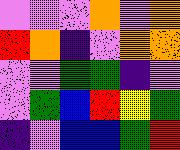[["violet", "violet", "violet", "orange", "violet", "orange"], ["red", "orange", "indigo", "violet", "orange", "orange"], ["violet", "violet", "green", "green", "indigo", "violet"], ["violet", "green", "blue", "red", "yellow", "green"], ["indigo", "violet", "blue", "blue", "green", "red"]]